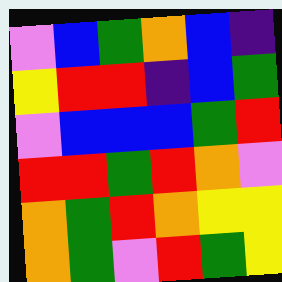[["violet", "blue", "green", "orange", "blue", "indigo"], ["yellow", "red", "red", "indigo", "blue", "green"], ["violet", "blue", "blue", "blue", "green", "red"], ["red", "red", "green", "red", "orange", "violet"], ["orange", "green", "red", "orange", "yellow", "yellow"], ["orange", "green", "violet", "red", "green", "yellow"]]